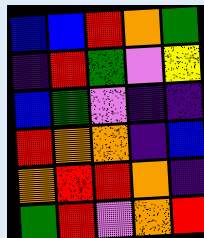[["blue", "blue", "red", "orange", "green"], ["indigo", "red", "green", "violet", "yellow"], ["blue", "green", "violet", "indigo", "indigo"], ["red", "orange", "orange", "indigo", "blue"], ["orange", "red", "red", "orange", "indigo"], ["green", "red", "violet", "orange", "red"]]